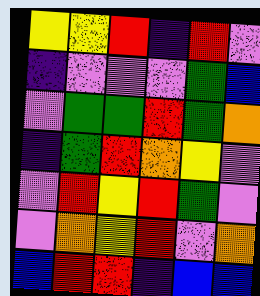[["yellow", "yellow", "red", "indigo", "red", "violet"], ["indigo", "violet", "violet", "violet", "green", "blue"], ["violet", "green", "green", "red", "green", "orange"], ["indigo", "green", "red", "orange", "yellow", "violet"], ["violet", "red", "yellow", "red", "green", "violet"], ["violet", "orange", "yellow", "red", "violet", "orange"], ["blue", "red", "red", "indigo", "blue", "blue"]]